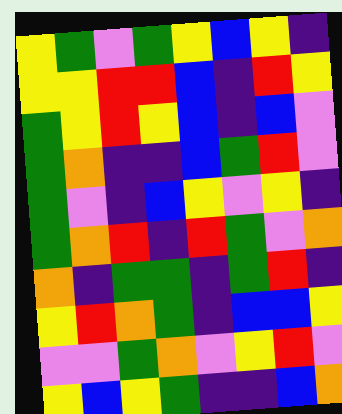[["yellow", "green", "violet", "green", "yellow", "blue", "yellow", "indigo"], ["yellow", "yellow", "red", "red", "blue", "indigo", "red", "yellow"], ["green", "yellow", "red", "yellow", "blue", "indigo", "blue", "violet"], ["green", "orange", "indigo", "indigo", "blue", "green", "red", "violet"], ["green", "violet", "indigo", "blue", "yellow", "violet", "yellow", "indigo"], ["green", "orange", "red", "indigo", "red", "green", "violet", "orange"], ["orange", "indigo", "green", "green", "indigo", "green", "red", "indigo"], ["yellow", "red", "orange", "green", "indigo", "blue", "blue", "yellow"], ["violet", "violet", "green", "orange", "violet", "yellow", "red", "violet"], ["yellow", "blue", "yellow", "green", "indigo", "indigo", "blue", "orange"]]